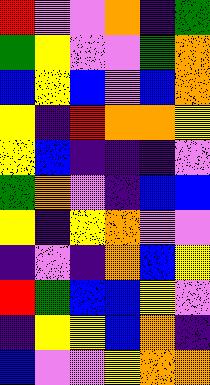[["red", "violet", "violet", "orange", "indigo", "green"], ["green", "yellow", "violet", "violet", "green", "orange"], ["blue", "yellow", "blue", "violet", "blue", "orange"], ["yellow", "indigo", "red", "orange", "orange", "yellow"], ["yellow", "blue", "indigo", "indigo", "indigo", "violet"], ["green", "orange", "violet", "indigo", "blue", "blue"], ["yellow", "indigo", "yellow", "orange", "violet", "violet"], ["indigo", "violet", "indigo", "orange", "blue", "yellow"], ["red", "green", "blue", "blue", "yellow", "violet"], ["indigo", "yellow", "yellow", "blue", "orange", "indigo"], ["blue", "violet", "violet", "yellow", "orange", "orange"]]